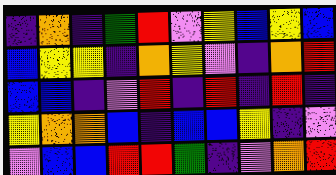[["indigo", "orange", "indigo", "green", "red", "violet", "yellow", "blue", "yellow", "blue"], ["blue", "yellow", "yellow", "indigo", "orange", "yellow", "violet", "indigo", "orange", "red"], ["blue", "blue", "indigo", "violet", "red", "indigo", "red", "indigo", "red", "indigo"], ["yellow", "orange", "orange", "blue", "indigo", "blue", "blue", "yellow", "indigo", "violet"], ["violet", "blue", "blue", "red", "red", "green", "indigo", "violet", "orange", "red"]]